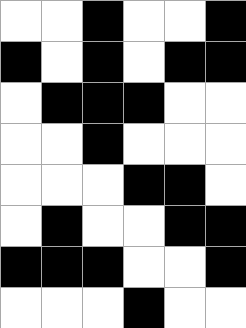[["white", "white", "black", "white", "white", "black"], ["black", "white", "black", "white", "black", "black"], ["white", "black", "black", "black", "white", "white"], ["white", "white", "black", "white", "white", "white"], ["white", "white", "white", "black", "black", "white"], ["white", "black", "white", "white", "black", "black"], ["black", "black", "black", "white", "white", "black"], ["white", "white", "white", "black", "white", "white"]]